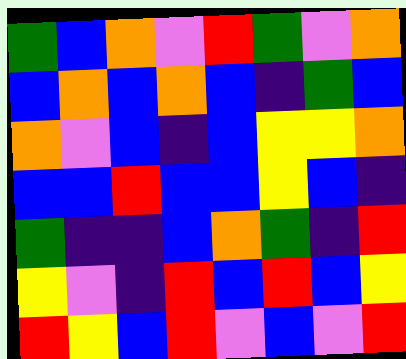[["green", "blue", "orange", "violet", "red", "green", "violet", "orange"], ["blue", "orange", "blue", "orange", "blue", "indigo", "green", "blue"], ["orange", "violet", "blue", "indigo", "blue", "yellow", "yellow", "orange"], ["blue", "blue", "red", "blue", "blue", "yellow", "blue", "indigo"], ["green", "indigo", "indigo", "blue", "orange", "green", "indigo", "red"], ["yellow", "violet", "indigo", "red", "blue", "red", "blue", "yellow"], ["red", "yellow", "blue", "red", "violet", "blue", "violet", "red"]]